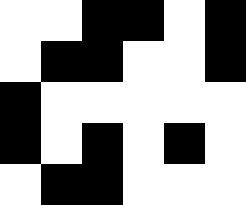[["white", "white", "black", "black", "white", "black"], ["white", "black", "black", "white", "white", "black"], ["black", "white", "white", "white", "white", "white"], ["black", "white", "black", "white", "black", "white"], ["white", "black", "black", "white", "white", "white"]]